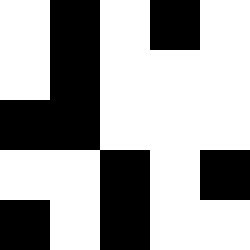[["white", "black", "white", "black", "white"], ["white", "black", "white", "white", "white"], ["black", "black", "white", "white", "white"], ["white", "white", "black", "white", "black"], ["black", "white", "black", "white", "white"]]